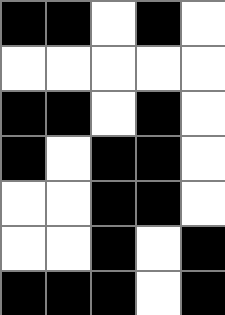[["black", "black", "white", "black", "white"], ["white", "white", "white", "white", "white"], ["black", "black", "white", "black", "white"], ["black", "white", "black", "black", "white"], ["white", "white", "black", "black", "white"], ["white", "white", "black", "white", "black"], ["black", "black", "black", "white", "black"]]